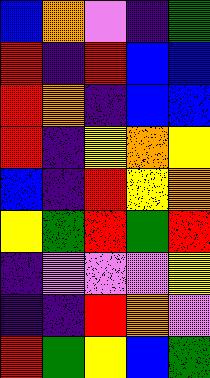[["blue", "orange", "violet", "indigo", "green"], ["red", "indigo", "red", "blue", "blue"], ["red", "orange", "indigo", "blue", "blue"], ["red", "indigo", "yellow", "orange", "yellow"], ["blue", "indigo", "red", "yellow", "orange"], ["yellow", "green", "red", "green", "red"], ["indigo", "violet", "violet", "violet", "yellow"], ["indigo", "indigo", "red", "orange", "violet"], ["red", "green", "yellow", "blue", "green"]]